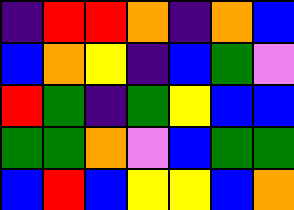[["indigo", "red", "red", "orange", "indigo", "orange", "blue"], ["blue", "orange", "yellow", "indigo", "blue", "green", "violet"], ["red", "green", "indigo", "green", "yellow", "blue", "blue"], ["green", "green", "orange", "violet", "blue", "green", "green"], ["blue", "red", "blue", "yellow", "yellow", "blue", "orange"]]